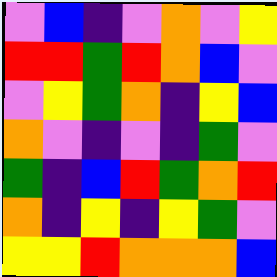[["violet", "blue", "indigo", "violet", "orange", "violet", "yellow"], ["red", "red", "green", "red", "orange", "blue", "violet"], ["violet", "yellow", "green", "orange", "indigo", "yellow", "blue"], ["orange", "violet", "indigo", "violet", "indigo", "green", "violet"], ["green", "indigo", "blue", "red", "green", "orange", "red"], ["orange", "indigo", "yellow", "indigo", "yellow", "green", "violet"], ["yellow", "yellow", "red", "orange", "orange", "orange", "blue"]]